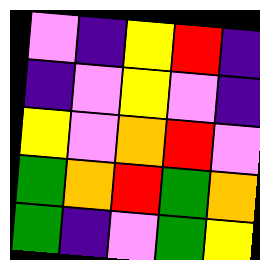[["violet", "indigo", "yellow", "red", "indigo"], ["indigo", "violet", "yellow", "violet", "indigo"], ["yellow", "violet", "orange", "red", "violet"], ["green", "orange", "red", "green", "orange"], ["green", "indigo", "violet", "green", "yellow"]]